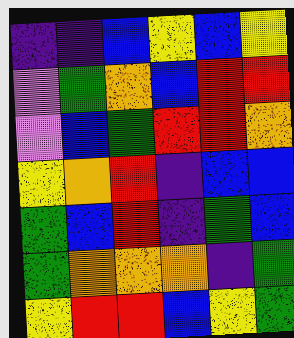[["indigo", "indigo", "blue", "yellow", "blue", "yellow"], ["violet", "green", "orange", "blue", "red", "red"], ["violet", "blue", "green", "red", "red", "orange"], ["yellow", "orange", "red", "indigo", "blue", "blue"], ["green", "blue", "red", "indigo", "green", "blue"], ["green", "orange", "orange", "orange", "indigo", "green"], ["yellow", "red", "red", "blue", "yellow", "green"]]